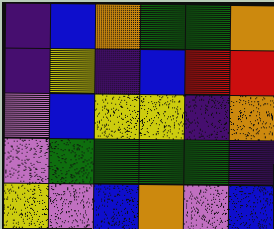[["indigo", "blue", "orange", "green", "green", "orange"], ["indigo", "yellow", "indigo", "blue", "red", "red"], ["violet", "blue", "yellow", "yellow", "indigo", "orange"], ["violet", "green", "green", "green", "green", "indigo"], ["yellow", "violet", "blue", "orange", "violet", "blue"]]